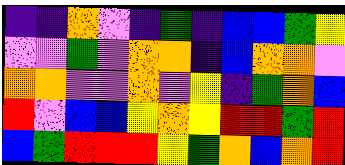[["indigo", "indigo", "orange", "violet", "indigo", "green", "indigo", "blue", "blue", "green", "yellow"], ["violet", "violet", "green", "violet", "orange", "orange", "indigo", "blue", "orange", "orange", "violet"], ["orange", "orange", "violet", "violet", "orange", "violet", "yellow", "indigo", "green", "orange", "blue"], ["red", "violet", "blue", "blue", "yellow", "orange", "yellow", "red", "red", "green", "red"], ["blue", "green", "red", "red", "red", "yellow", "green", "orange", "blue", "orange", "red"]]